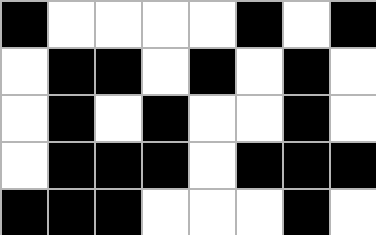[["black", "white", "white", "white", "white", "black", "white", "black"], ["white", "black", "black", "white", "black", "white", "black", "white"], ["white", "black", "white", "black", "white", "white", "black", "white"], ["white", "black", "black", "black", "white", "black", "black", "black"], ["black", "black", "black", "white", "white", "white", "black", "white"]]